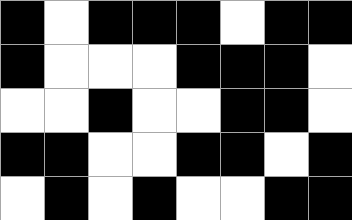[["black", "white", "black", "black", "black", "white", "black", "black"], ["black", "white", "white", "white", "black", "black", "black", "white"], ["white", "white", "black", "white", "white", "black", "black", "white"], ["black", "black", "white", "white", "black", "black", "white", "black"], ["white", "black", "white", "black", "white", "white", "black", "black"]]